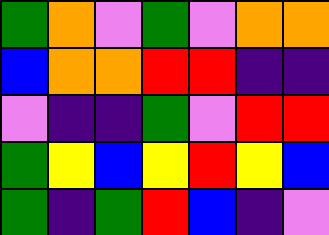[["green", "orange", "violet", "green", "violet", "orange", "orange"], ["blue", "orange", "orange", "red", "red", "indigo", "indigo"], ["violet", "indigo", "indigo", "green", "violet", "red", "red"], ["green", "yellow", "blue", "yellow", "red", "yellow", "blue"], ["green", "indigo", "green", "red", "blue", "indigo", "violet"]]